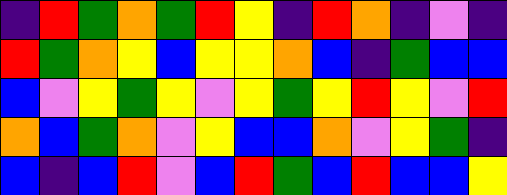[["indigo", "red", "green", "orange", "green", "red", "yellow", "indigo", "red", "orange", "indigo", "violet", "indigo"], ["red", "green", "orange", "yellow", "blue", "yellow", "yellow", "orange", "blue", "indigo", "green", "blue", "blue"], ["blue", "violet", "yellow", "green", "yellow", "violet", "yellow", "green", "yellow", "red", "yellow", "violet", "red"], ["orange", "blue", "green", "orange", "violet", "yellow", "blue", "blue", "orange", "violet", "yellow", "green", "indigo"], ["blue", "indigo", "blue", "red", "violet", "blue", "red", "green", "blue", "red", "blue", "blue", "yellow"]]